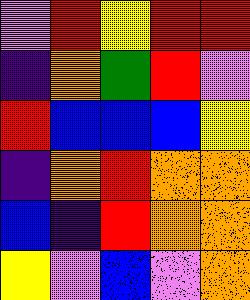[["violet", "red", "yellow", "red", "red"], ["indigo", "orange", "green", "red", "violet"], ["red", "blue", "blue", "blue", "yellow"], ["indigo", "orange", "red", "orange", "orange"], ["blue", "indigo", "red", "orange", "orange"], ["yellow", "violet", "blue", "violet", "orange"]]